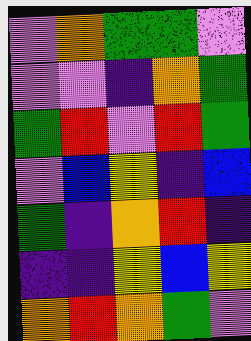[["violet", "orange", "green", "green", "violet"], ["violet", "violet", "indigo", "orange", "green"], ["green", "red", "violet", "red", "green"], ["violet", "blue", "yellow", "indigo", "blue"], ["green", "indigo", "orange", "red", "indigo"], ["indigo", "indigo", "yellow", "blue", "yellow"], ["orange", "red", "orange", "green", "violet"]]